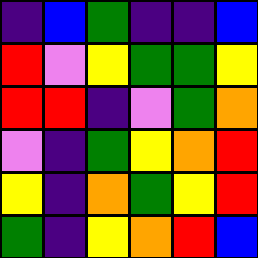[["indigo", "blue", "green", "indigo", "indigo", "blue"], ["red", "violet", "yellow", "green", "green", "yellow"], ["red", "red", "indigo", "violet", "green", "orange"], ["violet", "indigo", "green", "yellow", "orange", "red"], ["yellow", "indigo", "orange", "green", "yellow", "red"], ["green", "indigo", "yellow", "orange", "red", "blue"]]